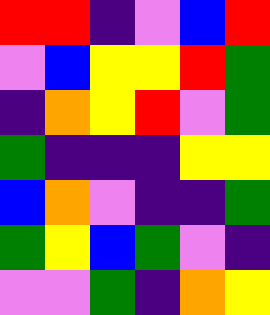[["red", "red", "indigo", "violet", "blue", "red"], ["violet", "blue", "yellow", "yellow", "red", "green"], ["indigo", "orange", "yellow", "red", "violet", "green"], ["green", "indigo", "indigo", "indigo", "yellow", "yellow"], ["blue", "orange", "violet", "indigo", "indigo", "green"], ["green", "yellow", "blue", "green", "violet", "indigo"], ["violet", "violet", "green", "indigo", "orange", "yellow"]]